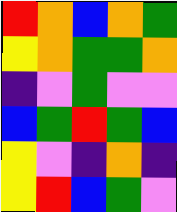[["red", "orange", "blue", "orange", "green"], ["yellow", "orange", "green", "green", "orange"], ["indigo", "violet", "green", "violet", "violet"], ["blue", "green", "red", "green", "blue"], ["yellow", "violet", "indigo", "orange", "indigo"], ["yellow", "red", "blue", "green", "violet"]]